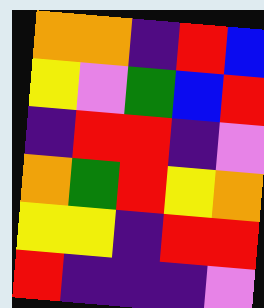[["orange", "orange", "indigo", "red", "blue"], ["yellow", "violet", "green", "blue", "red"], ["indigo", "red", "red", "indigo", "violet"], ["orange", "green", "red", "yellow", "orange"], ["yellow", "yellow", "indigo", "red", "red"], ["red", "indigo", "indigo", "indigo", "violet"]]